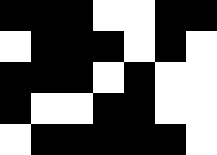[["black", "black", "black", "white", "white", "black", "black"], ["white", "black", "black", "black", "white", "black", "white"], ["black", "black", "black", "white", "black", "white", "white"], ["black", "white", "white", "black", "black", "white", "white"], ["white", "black", "black", "black", "black", "black", "white"]]